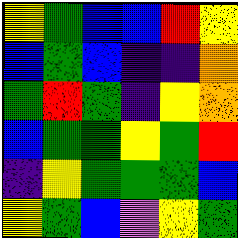[["yellow", "green", "blue", "blue", "red", "yellow"], ["blue", "green", "blue", "indigo", "indigo", "orange"], ["green", "red", "green", "indigo", "yellow", "orange"], ["blue", "green", "green", "yellow", "green", "red"], ["indigo", "yellow", "green", "green", "green", "blue"], ["yellow", "green", "blue", "violet", "yellow", "green"]]